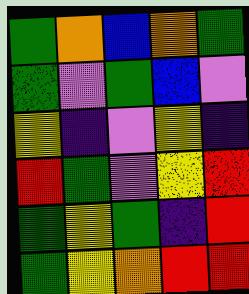[["green", "orange", "blue", "orange", "green"], ["green", "violet", "green", "blue", "violet"], ["yellow", "indigo", "violet", "yellow", "indigo"], ["red", "green", "violet", "yellow", "red"], ["green", "yellow", "green", "indigo", "red"], ["green", "yellow", "orange", "red", "red"]]